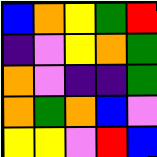[["blue", "orange", "yellow", "green", "red"], ["indigo", "violet", "yellow", "orange", "green"], ["orange", "violet", "indigo", "indigo", "green"], ["orange", "green", "orange", "blue", "violet"], ["yellow", "yellow", "violet", "red", "blue"]]